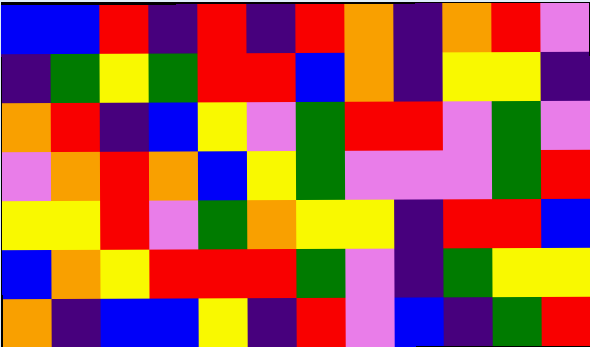[["blue", "blue", "red", "indigo", "red", "indigo", "red", "orange", "indigo", "orange", "red", "violet"], ["indigo", "green", "yellow", "green", "red", "red", "blue", "orange", "indigo", "yellow", "yellow", "indigo"], ["orange", "red", "indigo", "blue", "yellow", "violet", "green", "red", "red", "violet", "green", "violet"], ["violet", "orange", "red", "orange", "blue", "yellow", "green", "violet", "violet", "violet", "green", "red"], ["yellow", "yellow", "red", "violet", "green", "orange", "yellow", "yellow", "indigo", "red", "red", "blue"], ["blue", "orange", "yellow", "red", "red", "red", "green", "violet", "indigo", "green", "yellow", "yellow"], ["orange", "indigo", "blue", "blue", "yellow", "indigo", "red", "violet", "blue", "indigo", "green", "red"]]